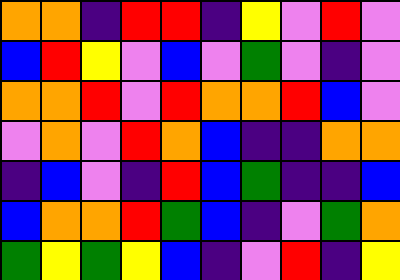[["orange", "orange", "indigo", "red", "red", "indigo", "yellow", "violet", "red", "violet"], ["blue", "red", "yellow", "violet", "blue", "violet", "green", "violet", "indigo", "violet"], ["orange", "orange", "red", "violet", "red", "orange", "orange", "red", "blue", "violet"], ["violet", "orange", "violet", "red", "orange", "blue", "indigo", "indigo", "orange", "orange"], ["indigo", "blue", "violet", "indigo", "red", "blue", "green", "indigo", "indigo", "blue"], ["blue", "orange", "orange", "red", "green", "blue", "indigo", "violet", "green", "orange"], ["green", "yellow", "green", "yellow", "blue", "indigo", "violet", "red", "indigo", "yellow"]]